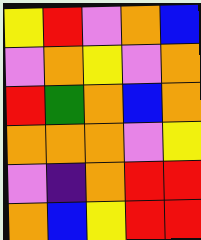[["yellow", "red", "violet", "orange", "blue"], ["violet", "orange", "yellow", "violet", "orange"], ["red", "green", "orange", "blue", "orange"], ["orange", "orange", "orange", "violet", "yellow"], ["violet", "indigo", "orange", "red", "red"], ["orange", "blue", "yellow", "red", "red"]]